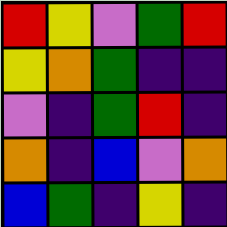[["red", "yellow", "violet", "green", "red"], ["yellow", "orange", "green", "indigo", "indigo"], ["violet", "indigo", "green", "red", "indigo"], ["orange", "indigo", "blue", "violet", "orange"], ["blue", "green", "indigo", "yellow", "indigo"]]